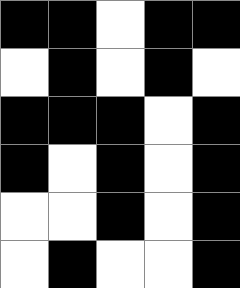[["black", "black", "white", "black", "black"], ["white", "black", "white", "black", "white"], ["black", "black", "black", "white", "black"], ["black", "white", "black", "white", "black"], ["white", "white", "black", "white", "black"], ["white", "black", "white", "white", "black"]]